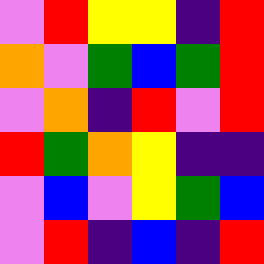[["violet", "red", "yellow", "yellow", "indigo", "red"], ["orange", "violet", "green", "blue", "green", "red"], ["violet", "orange", "indigo", "red", "violet", "red"], ["red", "green", "orange", "yellow", "indigo", "indigo"], ["violet", "blue", "violet", "yellow", "green", "blue"], ["violet", "red", "indigo", "blue", "indigo", "red"]]